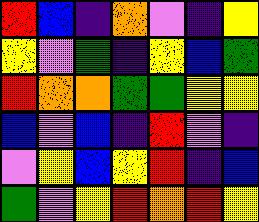[["red", "blue", "indigo", "orange", "violet", "indigo", "yellow"], ["yellow", "violet", "green", "indigo", "yellow", "blue", "green"], ["red", "orange", "orange", "green", "green", "yellow", "yellow"], ["blue", "violet", "blue", "indigo", "red", "violet", "indigo"], ["violet", "yellow", "blue", "yellow", "red", "indigo", "blue"], ["green", "violet", "yellow", "red", "orange", "red", "yellow"]]